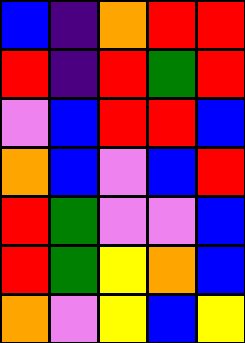[["blue", "indigo", "orange", "red", "red"], ["red", "indigo", "red", "green", "red"], ["violet", "blue", "red", "red", "blue"], ["orange", "blue", "violet", "blue", "red"], ["red", "green", "violet", "violet", "blue"], ["red", "green", "yellow", "orange", "blue"], ["orange", "violet", "yellow", "blue", "yellow"]]